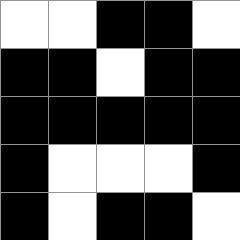[["white", "white", "black", "black", "white"], ["black", "black", "white", "black", "black"], ["black", "black", "black", "black", "black"], ["black", "white", "white", "white", "black"], ["black", "white", "black", "black", "white"]]